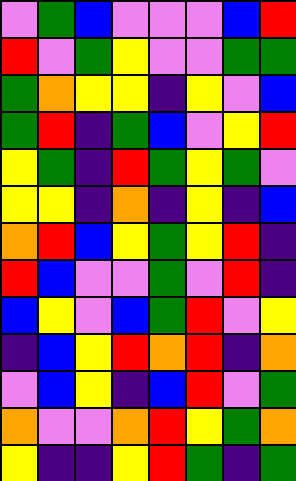[["violet", "green", "blue", "violet", "violet", "violet", "blue", "red"], ["red", "violet", "green", "yellow", "violet", "violet", "green", "green"], ["green", "orange", "yellow", "yellow", "indigo", "yellow", "violet", "blue"], ["green", "red", "indigo", "green", "blue", "violet", "yellow", "red"], ["yellow", "green", "indigo", "red", "green", "yellow", "green", "violet"], ["yellow", "yellow", "indigo", "orange", "indigo", "yellow", "indigo", "blue"], ["orange", "red", "blue", "yellow", "green", "yellow", "red", "indigo"], ["red", "blue", "violet", "violet", "green", "violet", "red", "indigo"], ["blue", "yellow", "violet", "blue", "green", "red", "violet", "yellow"], ["indigo", "blue", "yellow", "red", "orange", "red", "indigo", "orange"], ["violet", "blue", "yellow", "indigo", "blue", "red", "violet", "green"], ["orange", "violet", "violet", "orange", "red", "yellow", "green", "orange"], ["yellow", "indigo", "indigo", "yellow", "red", "green", "indigo", "green"]]